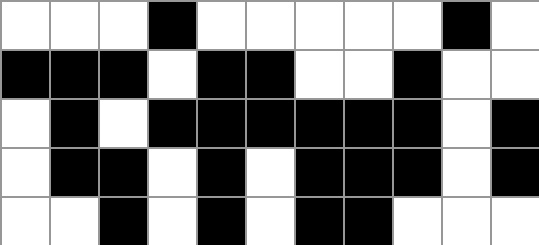[["white", "white", "white", "black", "white", "white", "white", "white", "white", "black", "white"], ["black", "black", "black", "white", "black", "black", "white", "white", "black", "white", "white"], ["white", "black", "white", "black", "black", "black", "black", "black", "black", "white", "black"], ["white", "black", "black", "white", "black", "white", "black", "black", "black", "white", "black"], ["white", "white", "black", "white", "black", "white", "black", "black", "white", "white", "white"]]